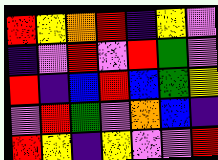[["red", "yellow", "orange", "red", "indigo", "yellow", "violet"], ["indigo", "violet", "red", "violet", "red", "green", "violet"], ["red", "indigo", "blue", "red", "blue", "green", "yellow"], ["violet", "red", "green", "violet", "orange", "blue", "indigo"], ["red", "yellow", "indigo", "yellow", "violet", "violet", "red"]]